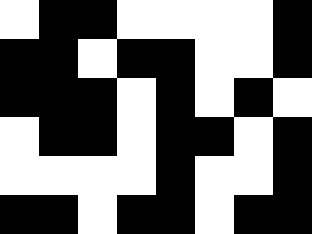[["white", "black", "black", "white", "white", "white", "white", "black"], ["black", "black", "white", "black", "black", "white", "white", "black"], ["black", "black", "black", "white", "black", "white", "black", "white"], ["white", "black", "black", "white", "black", "black", "white", "black"], ["white", "white", "white", "white", "black", "white", "white", "black"], ["black", "black", "white", "black", "black", "white", "black", "black"]]